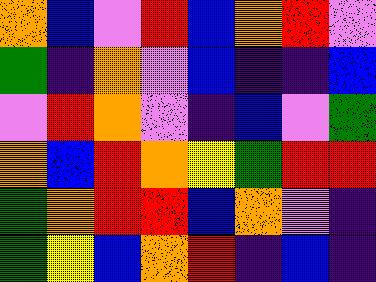[["orange", "blue", "violet", "red", "blue", "orange", "red", "violet"], ["green", "indigo", "orange", "violet", "blue", "indigo", "indigo", "blue"], ["violet", "red", "orange", "violet", "indigo", "blue", "violet", "green"], ["orange", "blue", "red", "orange", "yellow", "green", "red", "red"], ["green", "orange", "red", "red", "blue", "orange", "violet", "indigo"], ["green", "yellow", "blue", "orange", "red", "indigo", "blue", "indigo"]]